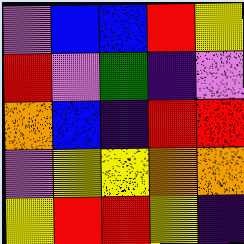[["violet", "blue", "blue", "red", "yellow"], ["red", "violet", "green", "indigo", "violet"], ["orange", "blue", "indigo", "red", "red"], ["violet", "yellow", "yellow", "orange", "orange"], ["yellow", "red", "red", "yellow", "indigo"]]